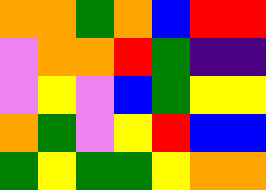[["orange", "orange", "green", "orange", "blue", "red", "red"], ["violet", "orange", "orange", "red", "green", "indigo", "indigo"], ["violet", "yellow", "violet", "blue", "green", "yellow", "yellow"], ["orange", "green", "violet", "yellow", "red", "blue", "blue"], ["green", "yellow", "green", "green", "yellow", "orange", "orange"]]